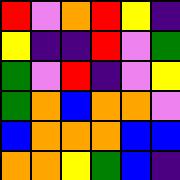[["red", "violet", "orange", "red", "yellow", "indigo"], ["yellow", "indigo", "indigo", "red", "violet", "green"], ["green", "violet", "red", "indigo", "violet", "yellow"], ["green", "orange", "blue", "orange", "orange", "violet"], ["blue", "orange", "orange", "orange", "blue", "blue"], ["orange", "orange", "yellow", "green", "blue", "indigo"]]